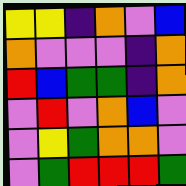[["yellow", "yellow", "indigo", "orange", "violet", "blue"], ["orange", "violet", "violet", "violet", "indigo", "orange"], ["red", "blue", "green", "green", "indigo", "orange"], ["violet", "red", "violet", "orange", "blue", "violet"], ["violet", "yellow", "green", "orange", "orange", "violet"], ["violet", "green", "red", "red", "red", "green"]]